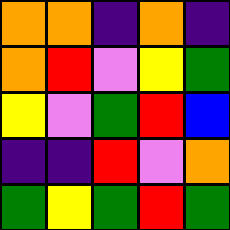[["orange", "orange", "indigo", "orange", "indigo"], ["orange", "red", "violet", "yellow", "green"], ["yellow", "violet", "green", "red", "blue"], ["indigo", "indigo", "red", "violet", "orange"], ["green", "yellow", "green", "red", "green"]]